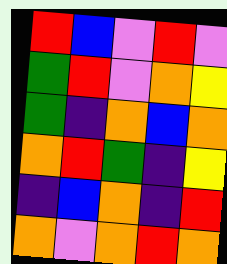[["red", "blue", "violet", "red", "violet"], ["green", "red", "violet", "orange", "yellow"], ["green", "indigo", "orange", "blue", "orange"], ["orange", "red", "green", "indigo", "yellow"], ["indigo", "blue", "orange", "indigo", "red"], ["orange", "violet", "orange", "red", "orange"]]